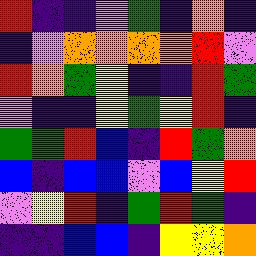[["red", "indigo", "indigo", "violet", "green", "indigo", "orange", "indigo"], ["indigo", "violet", "orange", "orange", "orange", "orange", "red", "violet"], ["red", "orange", "green", "yellow", "indigo", "indigo", "red", "green"], ["violet", "indigo", "indigo", "yellow", "green", "yellow", "red", "indigo"], ["green", "green", "red", "blue", "indigo", "red", "green", "orange"], ["blue", "indigo", "blue", "blue", "violet", "blue", "yellow", "red"], ["violet", "yellow", "red", "indigo", "green", "red", "green", "indigo"], ["indigo", "indigo", "blue", "blue", "indigo", "yellow", "yellow", "orange"]]